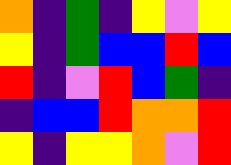[["orange", "indigo", "green", "indigo", "yellow", "violet", "yellow"], ["yellow", "indigo", "green", "blue", "blue", "red", "blue"], ["red", "indigo", "violet", "red", "blue", "green", "indigo"], ["indigo", "blue", "blue", "red", "orange", "orange", "red"], ["yellow", "indigo", "yellow", "yellow", "orange", "violet", "red"]]